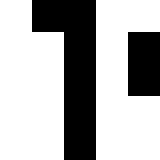[["white", "black", "black", "white", "white"], ["white", "white", "black", "white", "black"], ["white", "white", "black", "white", "black"], ["white", "white", "black", "white", "white"], ["white", "white", "black", "white", "white"]]